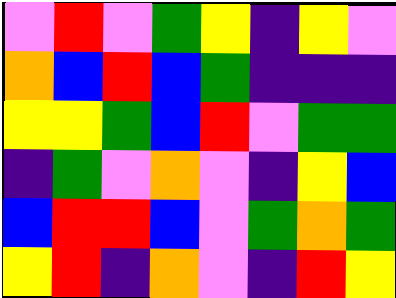[["violet", "red", "violet", "green", "yellow", "indigo", "yellow", "violet"], ["orange", "blue", "red", "blue", "green", "indigo", "indigo", "indigo"], ["yellow", "yellow", "green", "blue", "red", "violet", "green", "green"], ["indigo", "green", "violet", "orange", "violet", "indigo", "yellow", "blue"], ["blue", "red", "red", "blue", "violet", "green", "orange", "green"], ["yellow", "red", "indigo", "orange", "violet", "indigo", "red", "yellow"]]